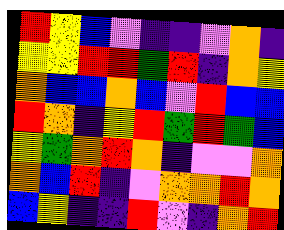[["red", "yellow", "blue", "violet", "indigo", "indigo", "violet", "orange", "indigo"], ["yellow", "yellow", "red", "red", "green", "red", "indigo", "orange", "yellow"], ["orange", "blue", "blue", "orange", "blue", "violet", "red", "blue", "blue"], ["red", "orange", "indigo", "yellow", "red", "green", "red", "green", "blue"], ["yellow", "green", "orange", "red", "orange", "indigo", "violet", "violet", "orange"], ["orange", "blue", "red", "indigo", "violet", "orange", "orange", "red", "orange"], ["blue", "yellow", "indigo", "indigo", "red", "violet", "indigo", "orange", "red"]]